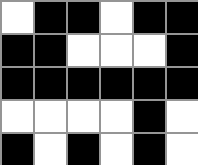[["white", "black", "black", "white", "black", "black"], ["black", "black", "white", "white", "white", "black"], ["black", "black", "black", "black", "black", "black"], ["white", "white", "white", "white", "black", "white"], ["black", "white", "black", "white", "black", "white"]]